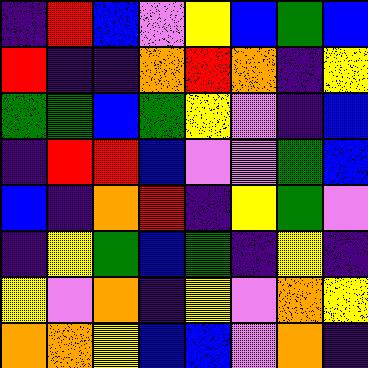[["indigo", "red", "blue", "violet", "yellow", "blue", "green", "blue"], ["red", "indigo", "indigo", "orange", "red", "orange", "indigo", "yellow"], ["green", "green", "blue", "green", "yellow", "violet", "indigo", "blue"], ["indigo", "red", "red", "blue", "violet", "violet", "green", "blue"], ["blue", "indigo", "orange", "red", "indigo", "yellow", "green", "violet"], ["indigo", "yellow", "green", "blue", "green", "indigo", "yellow", "indigo"], ["yellow", "violet", "orange", "indigo", "yellow", "violet", "orange", "yellow"], ["orange", "orange", "yellow", "blue", "blue", "violet", "orange", "indigo"]]